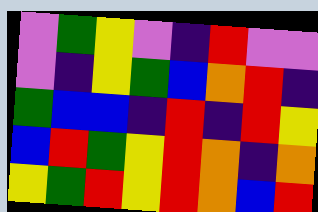[["violet", "green", "yellow", "violet", "indigo", "red", "violet", "violet"], ["violet", "indigo", "yellow", "green", "blue", "orange", "red", "indigo"], ["green", "blue", "blue", "indigo", "red", "indigo", "red", "yellow"], ["blue", "red", "green", "yellow", "red", "orange", "indigo", "orange"], ["yellow", "green", "red", "yellow", "red", "orange", "blue", "red"]]